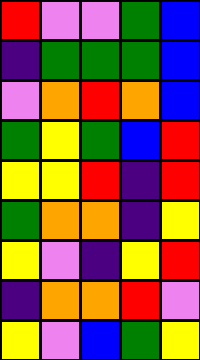[["red", "violet", "violet", "green", "blue"], ["indigo", "green", "green", "green", "blue"], ["violet", "orange", "red", "orange", "blue"], ["green", "yellow", "green", "blue", "red"], ["yellow", "yellow", "red", "indigo", "red"], ["green", "orange", "orange", "indigo", "yellow"], ["yellow", "violet", "indigo", "yellow", "red"], ["indigo", "orange", "orange", "red", "violet"], ["yellow", "violet", "blue", "green", "yellow"]]